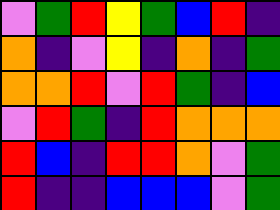[["violet", "green", "red", "yellow", "green", "blue", "red", "indigo"], ["orange", "indigo", "violet", "yellow", "indigo", "orange", "indigo", "green"], ["orange", "orange", "red", "violet", "red", "green", "indigo", "blue"], ["violet", "red", "green", "indigo", "red", "orange", "orange", "orange"], ["red", "blue", "indigo", "red", "red", "orange", "violet", "green"], ["red", "indigo", "indigo", "blue", "blue", "blue", "violet", "green"]]